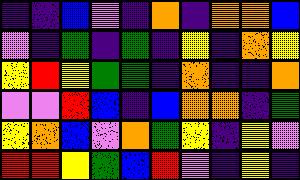[["indigo", "indigo", "blue", "violet", "indigo", "orange", "indigo", "orange", "orange", "blue"], ["violet", "indigo", "green", "indigo", "green", "indigo", "yellow", "indigo", "orange", "yellow"], ["yellow", "red", "yellow", "green", "green", "indigo", "orange", "indigo", "indigo", "orange"], ["violet", "violet", "red", "blue", "indigo", "blue", "orange", "orange", "indigo", "green"], ["yellow", "orange", "blue", "violet", "orange", "green", "yellow", "indigo", "yellow", "violet"], ["red", "red", "yellow", "green", "blue", "red", "violet", "indigo", "yellow", "indigo"]]